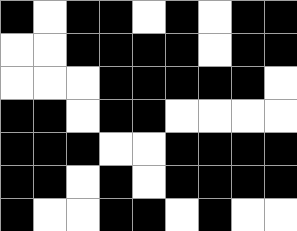[["black", "white", "black", "black", "white", "black", "white", "black", "black"], ["white", "white", "black", "black", "black", "black", "white", "black", "black"], ["white", "white", "white", "black", "black", "black", "black", "black", "white"], ["black", "black", "white", "black", "black", "white", "white", "white", "white"], ["black", "black", "black", "white", "white", "black", "black", "black", "black"], ["black", "black", "white", "black", "white", "black", "black", "black", "black"], ["black", "white", "white", "black", "black", "white", "black", "white", "white"]]